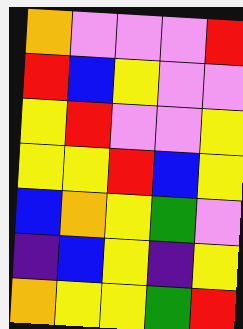[["orange", "violet", "violet", "violet", "red"], ["red", "blue", "yellow", "violet", "violet"], ["yellow", "red", "violet", "violet", "yellow"], ["yellow", "yellow", "red", "blue", "yellow"], ["blue", "orange", "yellow", "green", "violet"], ["indigo", "blue", "yellow", "indigo", "yellow"], ["orange", "yellow", "yellow", "green", "red"]]